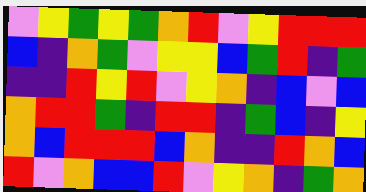[["violet", "yellow", "green", "yellow", "green", "orange", "red", "violet", "yellow", "red", "red", "red"], ["blue", "indigo", "orange", "green", "violet", "yellow", "yellow", "blue", "green", "red", "indigo", "green"], ["indigo", "indigo", "red", "yellow", "red", "violet", "yellow", "orange", "indigo", "blue", "violet", "blue"], ["orange", "red", "red", "green", "indigo", "red", "red", "indigo", "green", "blue", "indigo", "yellow"], ["orange", "blue", "red", "red", "red", "blue", "orange", "indigo", "indigo", "red", "orange", "blue"], ["red", "violet", "orange", "blue", "blue", "red", "violet", "yellow", "orange", "indigo", "green", "orange"]]